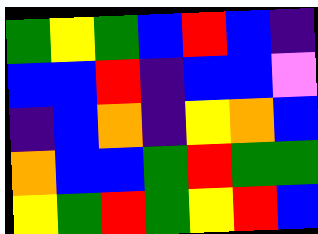[["green", "yellow", "green", "blue", "red", "blue", "indigo"], ["blue", "blue", "red", "indigo", "blue", "blue", "violet"], ["indigo", "blue", "orange", "indigo", "yellow", "orange", "blue"], ["orange", "blue", "blue", "green", "red", "green", "green"], ["yellow", "green", "red", "green", "yellow", "red", "blue"]]